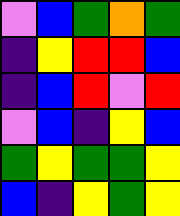[["violet", "blue", "green", "orange", "green"], ["indigo", "yellow", "red", "red", "blue"], ["indigo", "blue", "red", "violet", "red"], ["violet", "blue", "indigo", "yellow", "blue"], ["green", "yellow", "green", "green", "yellow"], ["blue", "indigo", "yellow", "green", "yellow"]]